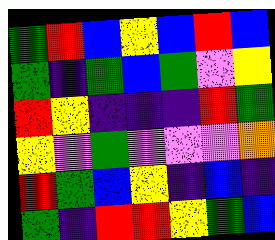[["green", "red", "blue", "yellow", "blue", "red", "blue"], ["green", "indigo", "green", "blue", "green", "violet", "yellow"], ["red", "yellow", "indigo", "indigo", "indigo", "red", "green"], ["yellow", "violet", "green", "violet", "violet", "violet", "orange"], ["red", "green", "blue", "yellow", "indigo", "blue", "indigo"], ["green", "indigo", "red", "red", "yellow", "green", "blue"]]